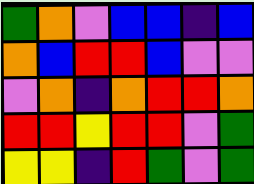[["green", "orange", "violet", "blue", "blue", "indigo", "blue"], ["orange", "blue", "red", "red", "blue", "violet", "violet"], ["violet", "orange", "indigo", "orange", "red", "red", "orange"], ["red", "red", "yellow", "red", "red", "violet", "green"], ["yellow", "yellow", "indigo", "red", "green", "violet", "green"]]